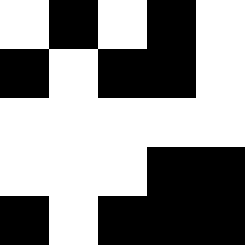[["white", "black", "white", "black", "white"], ["black", "white", "black", "black", "white"], ["white", "white", "white", "white", "white"], ["white", "white", "white", "black", "black"], ["black", "white", "black", "black", "black"]]